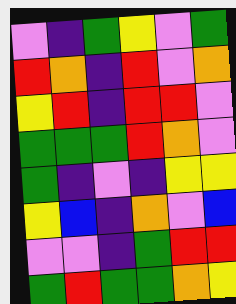[["violet", "indigo", "green", "yellow", "violet", "green"], ["red", "orange", "indigo", "red", "violet", "orange"], ["yellow", "red", "indigo", "red", "red", "violet"], ["green", "green", "green", "red", "orange", "violet"], ["green", "indigo", "violet", "indigo", "yellow", "yellow"], ["yellow", "blue", "indigo", "orange", "violet", "blue"], ["violet", "violet", "indigo", "green", "red", "red"], ["green", "red", "green", "green", "orange", "yellow"]]